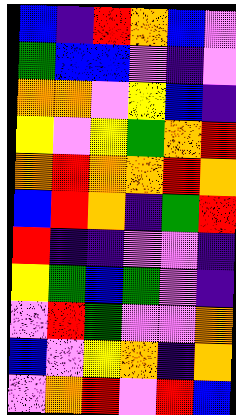[["blue", "indigo", "red", "orange", "blue", "violet"], ["green", "blue", "blue", "violet", "indigo", "violet"], ["orange", "orange", "violet", "yellow", "blue", "indigo"], ["yellow", "violet", "yellow", "green", "orange", "red"], ["orange", "red", "orange", "orange", "red", "orange"], ["blue", "red", "orange", "indigo", "green", "red"], ["red", "indigo", "indigo", "violet", "violet", "indigo"], ["yellow", "green", "blue", "green", "violet", "indigo"], ["violet", "red", "green", "violet", "violet", "orange"], ["blue", "violet", "yellow", "orange", "indigo", "orange"], ["violet", "orange", "red", "violet", "red", "blue"]]